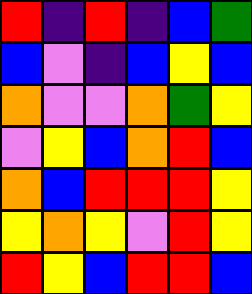[["red", "indigo", "red", "indigo", "blue", "green"], ["blue", "violet", "indigo", "blue", "yellow", "blue"], ["orange", "violet", "violet", "orange", "green", "yellow"], ["violet", "yellow", "blue", "orange", "red", "blue"], ["orange", "blue", "red", "red", "red", "yellow"], ["yellow", "orange", "yellow", "violet", "red", "yellow"], ["red", "yellow", "blue", "red", "red", "blue"]]